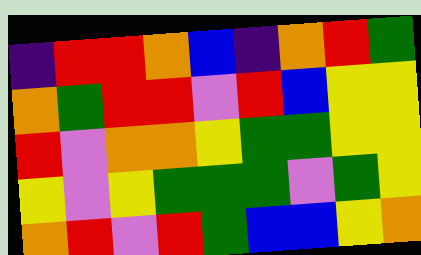[["indigo", "red", "red", "orange", "blue", "indigo", "orange", "red", "green"], ["orange", "green", "red", "red", "violet", "red", "blue", "yellow", "yellow"], ["red", "violet", "orange", "orange", "yellow", "green", "green", "yellow", "yellow"], ["yellow", "violet", "yellow", "green", "green", "green", "violet", "green", "yellow"], ["orange", "red", "violet", "red", "green", "blue", "blue", "yellow", "orange"]]